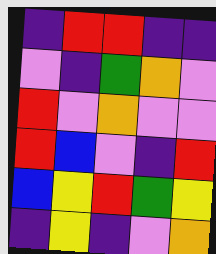[["indigo", "red", "red", "indigo", "indigo"], ["violet", "indigo", "green", "orange", "violet"], ["red", "violet", "orange", "violet", "violet"], ["red", "blue", "violet", "indigo", "red"], ["blue", "yellow", "red", "green", "yellow"], ["indigo", "yellow", "indigo", "violet", "orange"]]